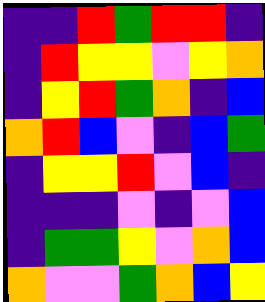[["indigo", "indigo", "red", "green", "red", "red", "indigo"], ["indigo", "red", "yellow", "yellow", "violet", "yellow", "orange"], ["indigo", "yellow", "red", "green", "orange", "indigo", "blue"], ["orange", "red", "blue", "violet", "indigo", "blue", "green"], ["indigo", "yellow", "yellow", "red", "violet", "blue", "indigo"], ["indigo", "indigo", "indigo", "violet", "indigo", "violet", "blue"], ["indigo", "green", "green", "yellow", "violet", "orange", "blue"], ["orange", "violet", "violet", "green", "orange", "blue", "yellow"]]